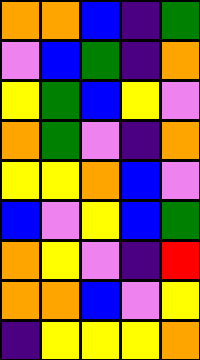[["orange", "orange", "blue", "indigo", "green"], ["violet", "blue", "green", "indigo", "orange"], ["yellow", "green", "blue", "yellow", "violet"], ["orange", "green", "violet", "indigo", "orange"], ["yellow", "yellow", "orange", "blue", "violet"], ["blue", "violet", "yellow", "blue", "green"], ["orange", "yellow", "violet", "indigo", "red"], ["orange", "orange", "blue", "violet", "yellow"], ["indigo", "yellow", "yellow", "yellow", "orange"]]